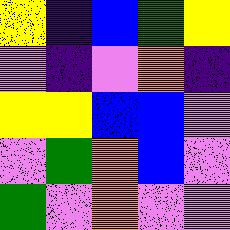[["yellow", "indigo", "blue", "green", "yellow"], ["violet", "indigo", "violet", "orange", "indigo"], ["yellow", "yellow", "blue", "blue", "violet"], ["violet", "green", "orange", "blue", "violet"], ["green", "violet", "orange", "violet", "violet"]]